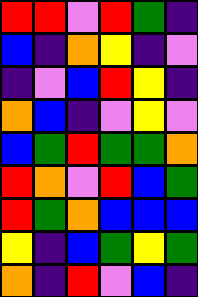[["red", "red", "violet", "red", "green", "indigo"], ["blue", "indigo", "orange", "yellow", "indigo", "violet"], ["indigo", "violet", "blue", "red", "yellow", "indigo"], ["orange", "blue", "indigo", "violet", "yellow", "violet"], ["blue", "green", "red", "green", "green", "orange"], ["red", "orange", "violet", "red", "blue", "green"], ["red", "green", "orange", "blue", "blue", "blue"], ["yellow", "indigo", "blue", "green", "yellow", "green"], ["orange", "indigo", "red", "violet", "blue", "indigo"]]